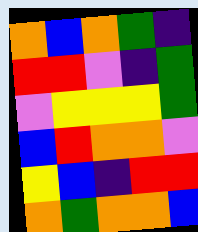[["orange", "blue", "orange", "green", "indigo"], ["red", "red", "violet", "indigo", "green"], ["violet", "yellow", "yellow", "yellow", "green"], ["blue", "red", "orange", "orange", "violet"], ["yellow", "blue", "indigo", "red", "red"], ["orange", "green", "orange", "orange", "blue"]]